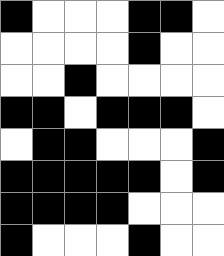[["black", "white", "white", "white", "black", "black", "white"], ["white", "white", "white", "white", "black", "white", "white"], ["white", "white", "black", "white", "white", "white", "white"], ["black", "black", "white", "black", "black", "black", "white"], ["white", "black", "black", "white", "white", "white", "black"], ["black", "black", "black", "black", "black", "white", "black"], ["black", "black", "black", "black", "white", "white", "white"], ["black", "white", "white", "white", "black", "white", "white"]]